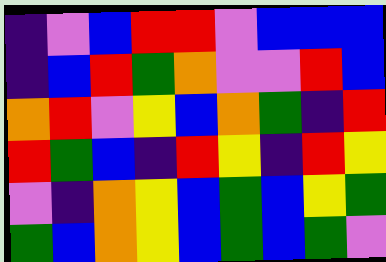[["indigo", "violet", "blue", "red", "red", "violet", "blue", "blue", "blue"], ["indigo", "blue", "red", "green", "orange", "violet", "violet", "red", "blue"], ["orange", "red", "violet", "yellow", "blue", "orange", "green", "indigo", "red"], ["red", "green", "blue", "indigo", "red", "yellow", "indigo", "red", "yellow"], ["violet", "indigo", "orange", "yellow", "blue", "green", "blue", "yellow", "green"], ["green", "blue", "orange", "yellow", "blue", "green", "blue", "green", "violet"]]